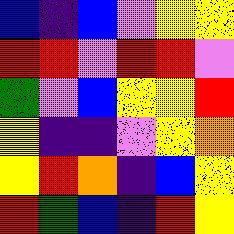[["blue", "indigo", "blue", "violet", "yellow", "yellow"], ["red", "red", "violet", "red", "red", "violet"], ["green", "violet", "blue", "yellow", "yellow", "red"], ["yellow", "indigo", "indigo", "violet", "yellow", "orange"], ["yellow", "red", "orange", "indigo", "blue", "yellow"], ["red", "green", "blue", "indigo", "red", "yellow"]]